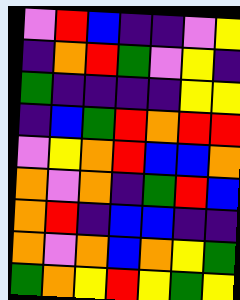[["violet", "red", "blue", "indigo", "indigo", "violet", "yellow"], ["indigo", "orange", "red", "green", "violet", "yellow", "indigo"], ["green", "indigo", "indigo", "indigo", "indigo", "yellow", "yellow"], ["indigo", "blue", "green", "red", "orange", "red", "red"], ["violet", "yellow", "orange", "red", "blue", "blue", "orange"], ["orange", "violet", "orange", "indigo", "green", "red", "blue"], ["orange", "red", "indigo", "blue", "blue", "indigo", "indigo"], ["orange", "violet", "orange", "blue", "orange", "yellow", "green"], ["green", "orange", "yellow", "red", "yellow", "green", "yellow"]]